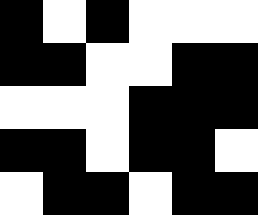[["black", "white", "black", "white", "white", "white"], ["black", "black", "white", "white", "black", "black"], ["white", "white", "white", "black", "black", "black"], ["black", "black", "white", "black", "black", "white"], ["white", "black", "black", "white", "black", "black"]]